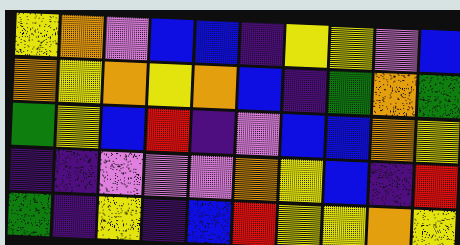[["yellow", "orange", "violet", "blue", "blue", "indigo", "yellow", "yellow", "violet", "blue"], ["orange", "yellow", "orange", "yellow", "orange", "blue", "indigo", "green", "orange", "green"], ["green", "yellow", "blue", "red", "indigo", "violet", "blue", "blue", "orange", "yellow"], ["indigo", "indigo", "violet", "violet", "violet", "orange", "yellow", "blue", "indigo", "red"], ["green", "indigo", "yellow", "indigo", "blue", "red", "yellow", "yellow", "orange", "yellow"]]